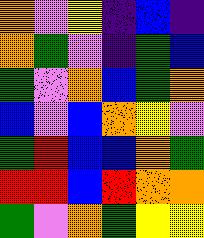[["orange", "violet", "yellow", "indigo", "blue", "indigo"], ["orange", "green", "violet", "indigo", "green", "blue"], ["green", "violet", "orange", "blue", "green", "orange"], ["blue", "violet", "blue", "orange", "yellow", "violet"], ["green", "red", "blue", "blue", "orange", "green"], ["red", "red", "blue", "red", "orange", "orange"], ["green", "violet", "orange", "green", "yellow", "yellow"]]